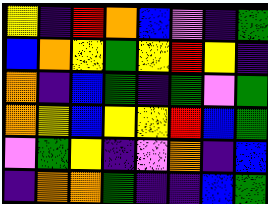[["yellow", "indigo", "red", "orange", "blue", "violet", "indigo", "green"], ["blue", "orange", "yellow", "green", "yellow", "red", "yellow", "indigo"], ["orange", "indigo", "blue", "green", "indigo", "green", "violet", "green"], ["orange", "yellow", "blue", "yellow", "yellow", "red", "blue", "green"], ["violet", "green", "yellow", "indigo", "violet", "orange", "indigo", "blue"], ["indigo", "orange", "orange", "green", "indigo", "indigo", "blue", "green"]]